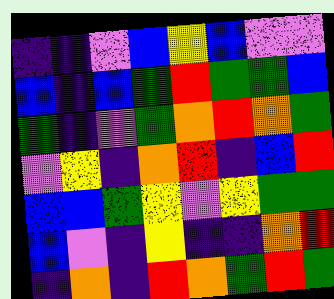[["indigo", "indigo", "violet", "blue", "yellow", "blue", "violet", "violet"], ["blue", "indigo", "blue", "green", "red", "green", "green", "blue"], ["green", "indigo", "violet", "green", "orange", "red", "orange", "green"], ["violet", "yellow", "indigo", "orange", "red", "indigo", "blue", "red"], ["blue", "blue", "green", "yellow", "violet", "yellow", "green", "green"], ["blue", "violet", "indigo", "yellow", "indigo", "indigo", "orange", "red"], ["indigo", "orange", "indigo", "red", "orange", "green", "red", "green"]]